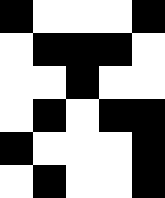[["black", "white", "white", "white", "black"], ["white", "black", "black", "black", "white"], ["white", "white", "black", "white", "white"], ["white", "black", "white", "black", "black"], ["black", "white", "white", "white", "black"], ["white", "black", "white", "white", "black"]]